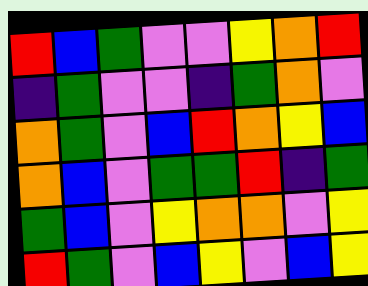[["red", "blue", "green", "violet", "violet", "yellow", "orange", "red"], ["indigo", "green", "violet", "violet", "indigo", "green", "orange", "violet"], ["orange", "green", "violet", "blue", "red", "orange", "yellow", "blue"], ["orange", "blue", "violet", "green", "green", "red", "indigo", "green"], ["green", "blue", "violet", "yellow", "orange", "orange", "violet", "yellow"], ["red", "green", "violet", "blue", "yellow", "violet", "blue", "yellow"]]